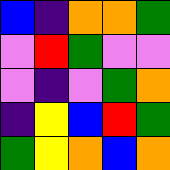[["blue", "indigo", "orange", "orange", "green"], ["violet", "red", "green", "violet", "violet"], ["violet", "indigo", "violet", "green", "orange"], ["indigo", "yellow", "blue", "red", "green"], ["green", "yellow", "orange", "blue", "orange"]]